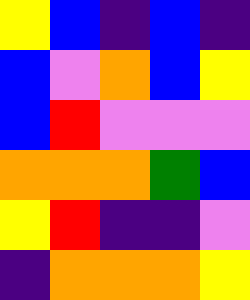[["yellow", "blue", "indigo", "blue", "indigo"], ["blue", "violet", "orange", "blue", "yellow"], ["blue", "red", "violet", "violet", "violet"], ["orange", "orange", "orange", "green", "blue"], ["yellow", "red", "indigo", "indigo", "violet"], ["indigo", "orange", "orange", "orange", "yellow"]]